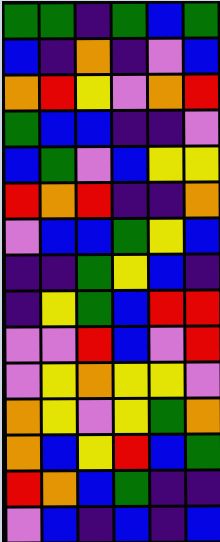[["green", "green", "indigo", "green", "blue", "green"], ["blue", "indigo", "orange", "indigo", "violet", "blue"], ["orange", "red", "yellow", "violet", "orange", "red"], ["green", "blue", "blue", "indigo", "indigo", "violet"], ["blue", "green", "violet", "blue", "yellow", "yellow"], ["red", "orange", "red", "indigo", "indigo", "orange"], ["violet", "blue", "blue", "green", "yellow", "blue"], ["indigo", "indigo", "green", "yellow", "blue", "indigo"], ["indigo", "yellow", "green", "blue", "red", "red"], ["violet", "violet", "red", "blue", "violet", "red"], ["violet", "yellow", "orange", "yellow", "yellow", "violet"], ["orange", "yellow", "violet", "yellow", "green", "orange"], ["orange", "blue", "yellow", "red", "blue", "green"], ["red", "orange", "blue", "green", "indigo", "indigo"], ["violet", "blue", "indigo", "blue", "indigo", "blue"]]